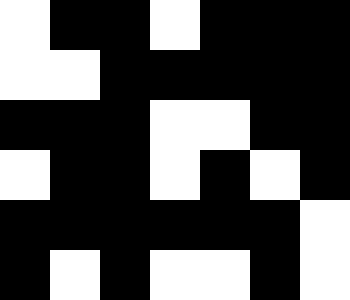[["white", "black", "black", "white", "black", "black", "black"], ["white", "white", "black", "black", "black", "black", "black"], ["black", "black", "black", "white", "white", "black", "black"], ["white", "black", "black", "white", "black", "white", "black"], ["black", "black", "black", "black", "black", "black", "white"], ["black", "white", "black", "white", "white", "black", "white"]]